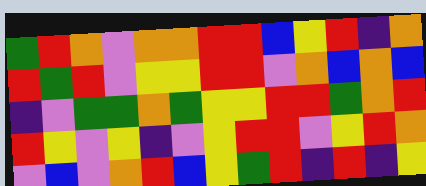[["green", "red", "orange", "violet", "orange", "orange", "red", "red", "blue", "yellow", "red", "indigo", "orange"], ["red", "green", "red", "violet", "yellow", "yellow", "red", "red", "violet", "orange", "blue", "orange", "blue"], ["indigo", "violet", "green", "green", "orange", "green", "yellow", "yellow", "red", "red", "green", "orange", "red"], ["red", "yellow", "violet", "yellow", "indigo", "violet", "yellow", "red", "red", "violet", "yellow", "red", "orange"], ["violet", "blue", "violet", "orange", "red", "blue", "yellow", "green", "red", "indigo", "red", "indigo", "yellow"]]